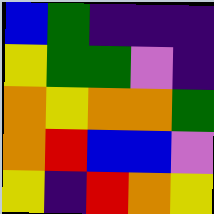[["blue", "green", "indigo", "indigo", "indigo"], ["yellow", "green", "green", "violet", "indigo"], ["orange", "yellow", "orange", "orange", "green"], ["orange", "red", "blue", "blue", "violet"], ["yellow", "indigo", "red", "orange", "yellow"]]